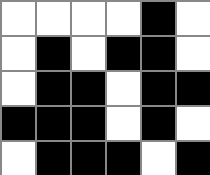[["white", "white", "white", "white", "black", "white"], ["white", "black", "white", "black", "black", "white"], ["white", "black", "black", "white", "black", "black"], ["black", "black", "black", "white", "black", "white"], ["white", "black", "black", "black", "white", "black"]]